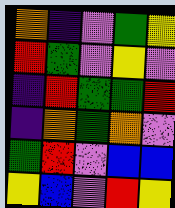[["orange", "indigo", "violet", "green", "yellow"], ["red", "green", "violet", "yellow", "violet"], ["indigo", "red", "green", "green", "red"], ["indigo", "orange", "green", "orange", "violet"], ["green", "red", "violet", "blue", "blue"], ["yellow", "blue", "violet", "red", "yellow"]]